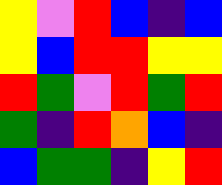[["yellow", "violet", "red", "blue", "indigo", "blue"], ["yellow", "blue", "red", "red", "yellow", "yellow"], ["red", "green", "violet", "red", "green", "red"], ["green", "indigo", "red", "orange", "blue", "indigo"], ["blue", "green", "green", "indigo", "yellow", "red"]]